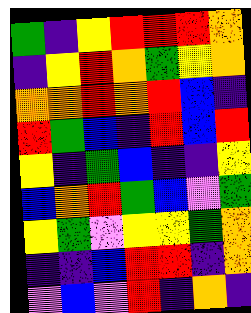[["green", "indigo", "yellow", "red", "red", "red", "orange"], ["indigo", "yellow", "red", "orange", "green", "yellow", "orange"], ["orange", "orange", "red", "orange", "red", "blue", "indigo"], ["red", "green", "blue", "indigo", "red", "blue", "red"], ["yellow", "indigo", "green", "blue", "indigo", "indigo", "yellow"], ["blue", "orange", "red", "green", "blue", "violet", "green"], ["yellow", "green", "violet", "yellow", "yellow", "green", "orange"], ["indigo", "indigo", "blue", "red", "red", "indigo", "orange"], ["violet", "blue", "violet", "red", "indigo", "orange", "indigo"]]